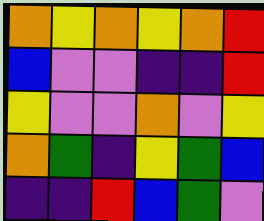[["orange", "yellow", "orange", "yellow", "orange", "red"], ["blue", "violet", "violet", "indigo", "indigo", "red"], ["yellow", "violet", "violet", "orange", "violet", "yellow"], ["orange", "green", "indigo", "yellow", "green", "blue"], ["indigo", "indigo", "red", "blue", "green", "violet"]]